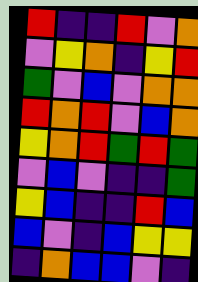[["red", "indigo", "indigo", "red", "violet", "orange"], ["violet", "yellow", "orange", "indigo", "yellow", "red"], ["green", "violet", "blue", "violet", "orange", "orange"], ["red", "orange", "red", "violet", "blue", "orange"], ["yellow", "orange", "red", "green", "red", "green"], ["violet", "blue", "violet", "indigo", "indigo", "green"], ["yellow", "blue", "indigo", "indigo", "red", "blue"], ["blue", "violet", "indigo", "blue", "yellow", "yellow"], ["indigo", "orange", "blue", "blue", "violet", "indigo"]]